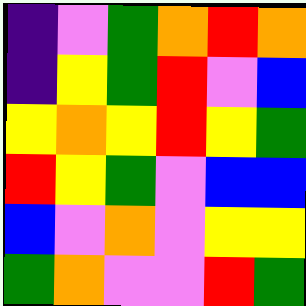[["indigo", "violet", "green", "orange", "red", "orange"], ["indigo", "yellow", "green", "red", "violet", "blue"], ["yellow", "orange", "yellow", "red", "yellow", "green"], ["red", "yellow", "green", "violet", "blue", "blue"], ["blue", "violet", "orange", "violet", "yellow", "yellow"], ["green", "orange", "violet", "violet", "red", "green"]]